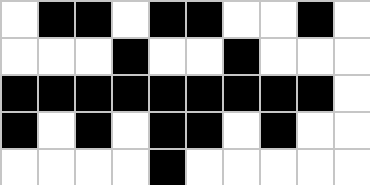[["white", "black", "black", "white", "black", "black", "white", "white", "black", "white"], ["white", "white", "white", "black", "white", "white", "black", "white", "white", "white"], ["black", "black", "black", "black", "black", "black", "black", "black", "black", "white"], ["black", "white", "black", "white", "black", "black", "white", "black", "white", "white"], ["white", "white", "white", "white", "black", "white", "white", "white", "white", "white"]]